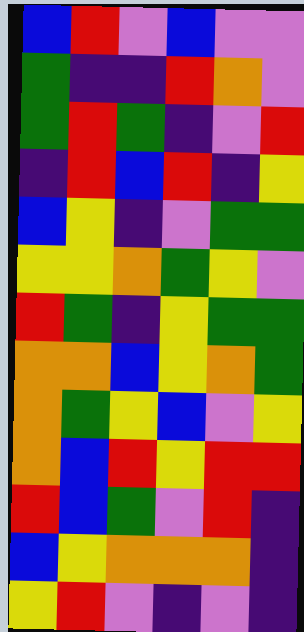[["blue", "red", "violet", "blue", "violet", "violet"], ["green", "indigo", "indigo", "red", "orange", "violet"], ["green", "red", "green", "indigo", "violet", "red"], ["indigo", "red", "blue", "red", "indigo", "yellow"], ["blue", "yellow", "indigo", "violet", "green", "green"], ["yellow", "yellow", "orange", "green", "yellow", "violet"], ["red", "green", "indigo", "yellow", "green", "green"], ["orange", "orange", "blue", "yellow", "orange", "green"], ["orange", "green", "yellow", "blue", "violet", "yellow"], ["orange", "blue", "red", "yellow", "red", "red"], ["red", "blue", "green", "violet", "red", "indigo"], ["blue", "yellow", "orange", "orange", "orange", "indigo"], ["yellow", "red", "violet", "indigo", "violet", "indigo"]]